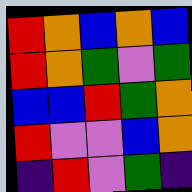[["red", "orange", "blue", "orange", "blue"], ["red", "orange", "green", "violet", "green"], ["blue", "blue", "red", "green", "orange"], ["red", "violet", "violet", "blue", "orange"], ["indigo", "red", "violet", "green", "indigo"]]